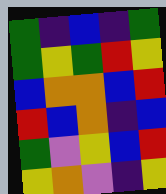[["green", "indigo", "blue", "indigo", "green"], ["green", "yellow", "green", "red", "yellow"], ["blue", "orange", "orange", "blue", "red"], ["red", "blue", "orange", "indigo", "blue"], ["green", "violet", "yellow", "blue", "red"], ["yellow", "orange", "violet", "indigo", "yellow"]]